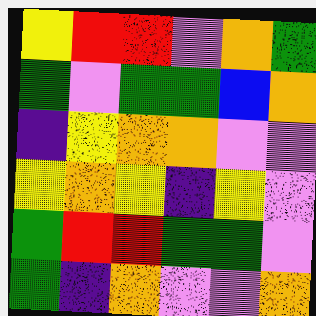[["yellow", "red", "red", "violet", "orange", "green"], ["green", "violet", "green", "green", "blue", "orange"], ["indigo", "yellow", "orange", "orange", "violet", "violet"], ["yellow", "orange", "yellow", "indigo", "yellow", "violet"], ["green", "red", "red", "green", "green", "violet"], ["green", "indigo", "orange", "violet", "violet", "orange"]]